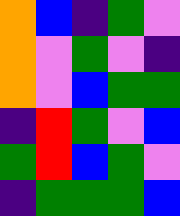[["orange", "blue", "indigo", "green", "violet"], ["orange", "violet", "green", "violet", "indigo"], ["orange", "violet", "blue", "green", "green"], ["indigo", "red", "green", "violet", "blue"], ["green", "red", "blue", "green", "violet"], ["indigo", "green", "green", "green", "blue"]]